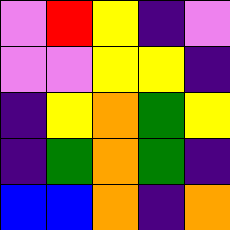[["violet", "red", "yellow", "indigo", "violet"], ["violet", "violet", "yellow", "yellow", "indigo"], ["indigo", "yellow", "orange", "green", "yellow"], ["indigo", "green", "orange", "green", "indigo"], ["blue", "blue", "orange", "indigo", "orange"]]